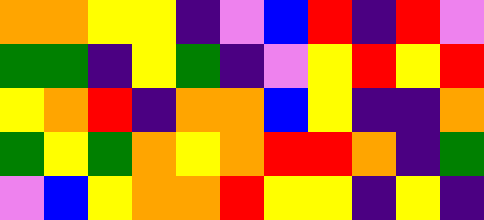[["orange", "orange", "yellow", "yellow", "indigo", "violet", "blue", "red", "indigo", "red", "violet"], ["green", "green", "indigo", "yellow", "green", "indigo", "violet", "yellow", "red", "yellow", "red"], ["yellow", "orange", "red", "indigo", "orange", "orange", "blue", "yellow", "indigo", "indigo", "orange"], ["green", "yellow", "green", "orange", "yellow", "orange", "red", "red", "orange", "indigo", "green"], ["violet", "blue", "yellow", "orange", "orange", "red", "yellow", "yellow", "indigo", "yellow", "indigo"]]